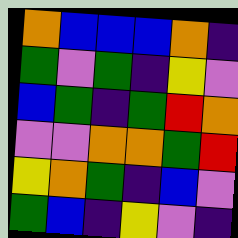[["orange", "blue", "blue", "blue", "orange", "indigo"], ["green", "violet", "green", "indigo", "yellow", "violet"], ["blue", "green", "indigo", "green", "red", "orange"], ["violet", "violet", "orange", "orange", "green", "red"], ["yellow", "orange", "green", "indigo", "blue", "violet"], ["green", "blue", "indigo", "yellow", "violet", "indigo"]]